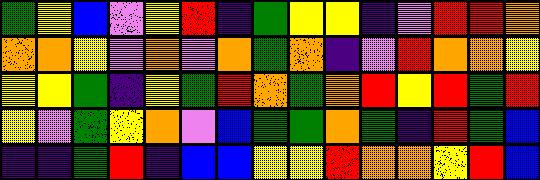[["green", "yellow", "blue", "violet", "yellow", "red", "indigo", "green", "yellow", "yellow", "indigo", "violet", "red", "red", "orange"], ["orange", "orange", "yellow", "violet", "orange", "violet", "orange", "green", "orange", "indigo", "violet", "red", "orange", "orange", "yellow"], ["yellow", "yellow", "green", "indigo", "yellow", "green", "red", "orange", "green", "orange", "red", "yellow", "red", "green", "red"], ["yellow", "violet", "green", "yellow", "orange", "violet", "blue", "green", "green", "orange", "green", "indigo", "red", "green", "blue"], ["indigo", "indigo", "green", "red", "indigo", "blue", "blue", "yellow", "yellow", "red", "orange", "orange", "yellow", "red", "blue"]]